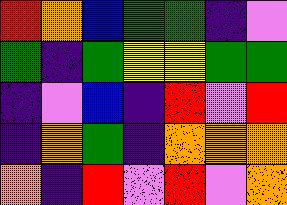[["red", "orange", "blue", "green", "green", "indigo", "violet"], ["green", "indigo", "green", "yellow", "yellow", "green", "green"], ["indigo", "violet", "blue", "indigo", "red", "violet", "red"], ["indigo", "orange", "green", "indigo", "orange", "orange", "orange"], ["orange", "indigo", "red", "violet", "red", "violet", "orange"]]